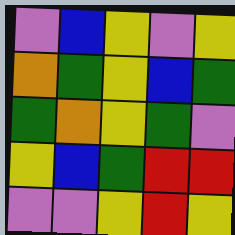[["violet", "blue", "yellow", "violet", "yellow"], ["orange", "green", "yellow", "blue", "green"], ["green", "orange", "yellow", "green", "violet"], ["yellow", "blue", "green", "red", "red"], ["violet", "violet", "yellow", "red", "yellow"]]